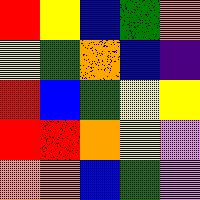[["red", "yellow", "blue", "green", "orange"], ["yellow", "green", "orange", "blue", "indigo"], ["red", "blue", "green", "yellow", "yellow"], ["red", "red", "orange", "yellow", "violet"], ["orange", "orange", "blue", "green", "violet"]]